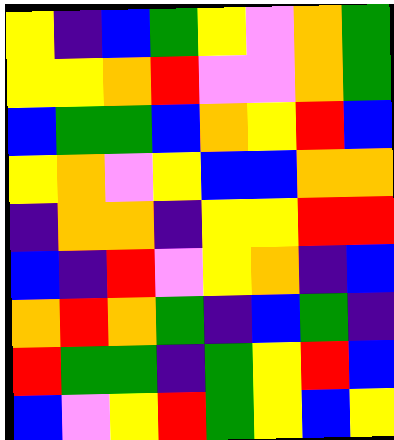[["yellow", "indigo", "blue", "green", "yellow", "violet", "orange", "green"], ["yellow", "yellow", "orange", "red", "violet", "violet", "orange", "green"], ["blue", "green", "green", "blue", "orange", "yellow", "red", "blue"], ["yellow", "orange", "violet", "yellow", "blue", "blue", "orange", "orange"], ["indigo", "orange", "orange", "indigo", "yellow", "yellow", "red", "red"], ["blue", "indigo", "red", "violet", "yellow", "orange", "indigo", "blue"], ["orange", "red", "orange", "green", "indigo", "blue", "green", "indigo"], ["red", "green", "green", "indigo", "green", "yellow", "red", "blue"], ["blue", "violet", "yellow", "red", "green", "yellow", "blue", "yellow"]]